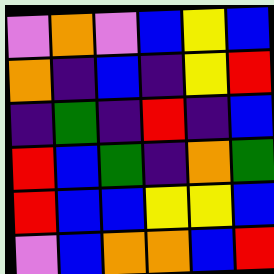[["violet", "orange", "violet", "blue", "yellow", "blue"], ["orange", "indigo", "blue", "indigo", "yellow", "red"], ["indigo", "green", "indigo", "red", "indigo", "blue"], ["red", "blue", "green", "indigo", "orange", "green"], ["red", "blue", "blue", "yellow", "yellow", "blue"], ["violet", "blue", "orange", "orange", "blue", "red"]]